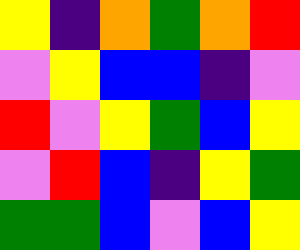[["yellow", "indigo", "orange", "green", "orange", "red"], ["violet", "yellow", "blue", "blue", "indigo", "violet"], ["red", "violet", "yellow", "green", "blue", "yellow"], ["violet", "red", "blue", "indigo", "yellow", "green"], ["green", "green", "blue", "violet", "blue", "yellow"]]